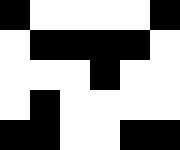[["black", "white", "white", "white", "white", "black"], ["white", "black", "black", "black", "black", "white"], ["white", "white", "white", "black", "white", "white"], ["white", "black", "white", "white", "white", "white"], ["black", "black", "white", "white", "black", "black"]]